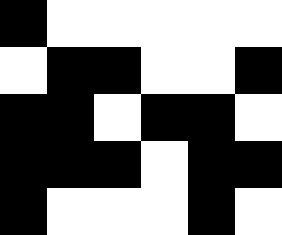[["black", "white", "white", "white", "white", "white"], ["white", "black", "black", "white", "white", "black"], ["black", "black", "white", "black", "black", "white"], ["black", "black", "black", "white", "black", "black"], ["black", "white", "white", "white", "black", "white"]]